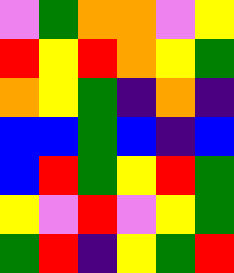[["violet", "green", "orange", "orange", "violet", "yellow"], ["red", "yellow", "red", "orange", "yellow", "green"], ["orange", "yellow", "green", "indigo", "orange", "indigo"], ["blue", "blue", "green", "blue", "indigo", "blue"], ["blue", "red", "green", "yellow", "red", "green"], ["yellow", "violet", "red", "violet", "yellow", "green"], ["green", "red", "indigo", "yellow", "green", "red"]]